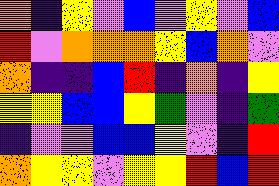[["orange", "indigo", "yellow", "violet", "blue", "violet", "yellow", "violet", "blue"], ["red", "violet", "orange", "orange", "orange", "yellow", "blue", "orange", "violet"], ["orange", "indigo", "indigo", "blue", "red", "indigo", "orange", "indigo", "yellow"], ["yellow", "yellow", "blue", "blue", "yellow", "green", "violet", "indigo", "green"], ["indigo", "violet", "violet", "blue", "blue", "yellow", "violet", "indigo", "red"], ["orange", "yellow", "yellow", "violet", "yellow", "yellow", "red", "blue", "red"]]